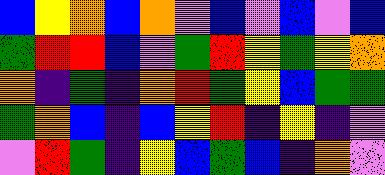[["blue", "yellow", "orange", "blue", "orange", "violet", "blue", "violet", "blue", "violet", "blue"], ["green", "red", "red", "blue", "violet", "green", "red", "yellow", "green", "yellow", "orange"], ["orange", "indigo", "green", "indigo", "orange", "red", "green", "yellow", "blue", "green", "green"], ["green", "orange", "blue", "indigo", "blue", "yellow", "red", "indigo", "yellow", "indigo", "violet"], ["violet", "red", "green", "indigo", "yellow", "blue", "green", "blue", "indigo", "orange", "violet"]]